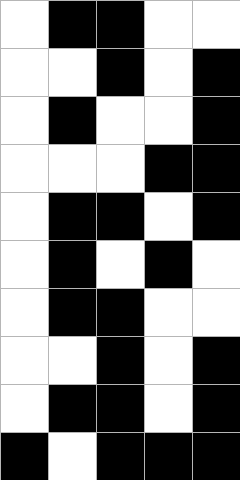[["white", "black", "black", "white", "white"], ["white", "white", "black", "white", "black"], ["white", "black", "white", "white", "black"], ["white", "white", "white", "black", "black"], ["white", "black", "black", "white", "black"], ["white", "black", "white", "black", "white"], ["white", "black", "black", "white", "white"], ["white", "white", "black", "white", "black"], ["white", "black", "black", "white", "black"], ["black", "white", "black", "black", "black"]]